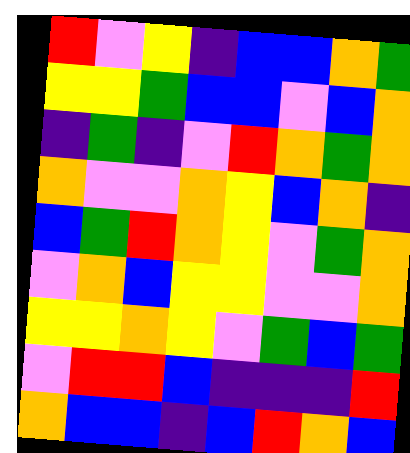[["red", "violet", "yellow", "indigo", "blue", "blue", "orange", "green"], ["yellow", "yellow", "green", "blue", "blue", "violet", "blue", "orange"], ["indigo", "green", "indigo", "violet", "red", "orange", "green", "orange"], ["orange", "violet", "violet", "orange", "yellow", "blue", "orange", "indigo"], ["blue", "green", "red", "orange", "yellow", "violet", "green", "orange"], ["violet", "orange", "blue", "yellow", "yellow", "violet", "violet", "orange"], ["yellow", "yellow", "orange", "yellow", "violet", "green", "blue", "green"], ["violet", "red", "red", "blue", "indigo", "indigo", "indigo", "red"], ["orange", "blue", "blue", "indigo", "blue", "red", "orange", "blue"]]